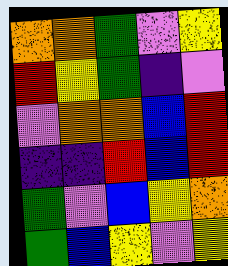[["orange", "orange", "green", "violet", "yellow"], ["red", "yellow", "green", "indigo", "violet"], ["violet", "orange", "orange", "blue", "red"], ["indigo", "indigo", "red", "blue", "red"], ["green", "violet", "blue", "yellow", "orange"], ["green", "blue", "yellow", "violet", "yellow"]]